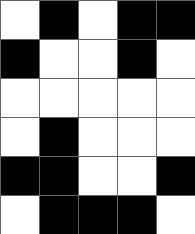[["white", "black", "white", "black", "black"], ["black", "white", "white", "black", "white"], ["white", "white", "white", "white", "white"], ["white", "black", "white", "white", "white"], ["black", "black", "white", "white", "black"], ["white", "black", "black", "black", "white"]]